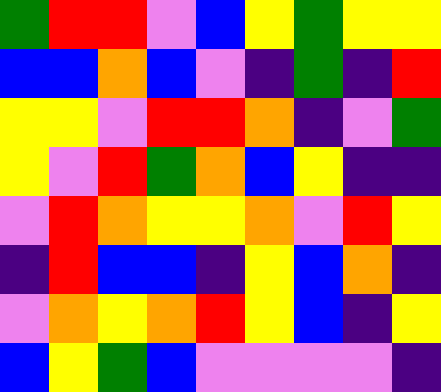[["green", "red", "red", "violet", "blue", "yellow", "green", "yellow", "yellow"], ["blue", "blue", "orange", "blue", "violet", "indigo", "green", "indigo", "red"], ["yellow", "yellow", "violet", "red", "red", "orange", "indigo", "violet", "green"], ["yellow", "violet", "red", "green", "orange", "blue", "yellow", "indigo", "indigo"], ["violet", "red", "orange", "yellow", "yellow", "orange", "violet", "red", "yellow"], ["indigo", "red", "blue", "blue", "indigo", "yellow", "blue", "orange", "indigo"], ["violet", "orange", "yellow", "orange", "red", "yellow", "blue", "indigo", "yellow"], ["blue", "yellow", "green", "blue", "violet", "violet", "violet", "violet", "indigo"]]